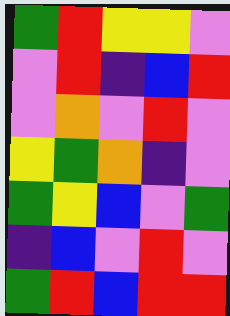[["green", "red", "yellow", "yellow", "violet"], ["violet", "red", "indigo", "blue", "red"], ["violet", "orange", "violet", "red", "violet"], ["yellow", "green", "orange", "indigo", "violet"], ["green", "yellow", "blue", "violet", "green"], ["indigo", "blue", "violet", "red", "violet"], ["green", "red", "blue", "red", "red"]]